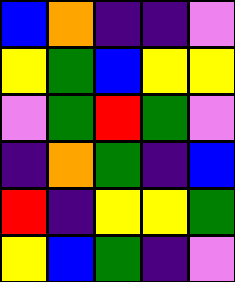[["blue", "orange", "indigo", "indigo", "violet"], ["yellow", "green", "blue", "yellow", "yellow"], ["violet", "green", "red", "green", "violet"], ["indigo", "orange", "green", "indigo", "blue"], ["red", "indigo", "yellow", "yellow", "green"], ["yellow", "blue", "green", "indigo", "violet"]]